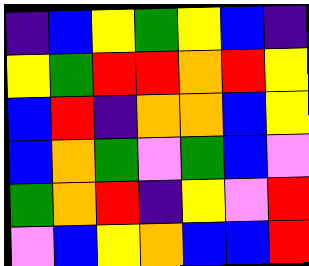[["indigo", "blue", "yellow", "green", "yellow", "blue", "indigo"], ["yellow", "green", "red", "red", "orange", "red", "yellow"], ["blue", "red", "indigo", "orange", "orange", "blue", "yellow"], ["blue", "orange", "green", "violet", "green", "blue", "violet"], ["green", "orange", "red", "indigo", "yellow", "violet", "red"], ["violet", "blue", "yellow", "orange", "blue", "blue", "red"]]